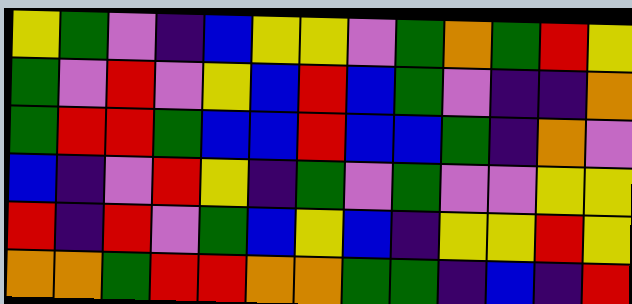[["yellow", "green", "violet", "indigo", "blue", "yellow", "yellow", "violet", "green", "orange", "green", "red", "yellow"], ["green", "violet", "red", "violet", "yellow", "blue", "red", "blue", "green", "violet", "indigo", "indigo", "orange"], ["green", "red", "red", "green", "blue", "blue", "red", "blue", "blue", "green", "indigo", "orange", "violet"], ["blue", "indigo", "violet", "red", "yellow", "indigo", "green", "violet", "green", "violet", "violet", "yellow", "yellow"], ["red", "indigo", "red", "violet", "green", "blue", "yellow", "blue", "indigo", "yellow", "yellow", "red", "yellow"], ["orange", "orange", "green", "red", "red", "orange", "orange", "green", "green", "indigo", "blue", "indigo", "red"]]